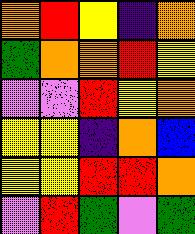[["orange", "red", "yellow", "indigo", "orange"], ["green", "orange", "orange", "red", "yellow"], ["violet", "violet", "red", "yellow", "orange"], ["yellow", "yellow", "indigo", "orange", "blue"], ["yellow", "yellow", "red", "red", "orange"], ["violet", "red", "green", "violet", "green"]]